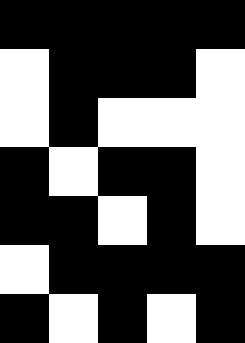[["black", "black", "black", "black", "black"], ["white", "black", "black", "black", "white"], ["white", "black", "white", "white", "white"], ["black", "white", "black", "black", "white"], ["black", "black", "white", "black", "white"], ["white", "black", "black", "black", "black"], ["black", "white", "black", "white", "black"]]